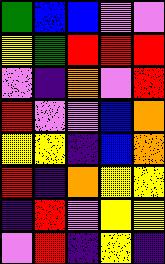[["green", "blue", "blue", "violet", "violet"], ["yellow", "green", "red", "red", "red"], ["violet", "indigo", "orange", "violet", "red"], ["red", "violet", "violet", "blue", "orange"], ["yellow", "yellow", "indigo", "blue", "orange"], ["red", "indigo", "orange", "yellow", "yellow"], ["indigo", "red", "violet", "yellow", "yellow"], ["violet", "red", "indigo", "yellow", "indigo"]]